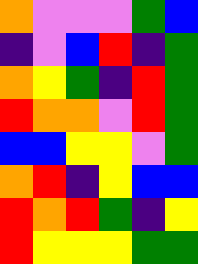[["orange", "violet", "violet", "violet", "green", "blue"], ["indigo", "violet", "blue", "red", "indigo", "green"], ["orange", "yellow", "green", "indigo", "red", "green"], ["red", "orange", "orange", "violet", "red", "green"], ["blue", "blue", "yellow", "yellow", "violet", "green"], ["orange", "red", "indigo", "yellow", "blue", "blue"], ["red", "orange", "red", "green", "indigo", "yellow"], ["red", "yellow", "yellow", "yellow", "green", "green"]]